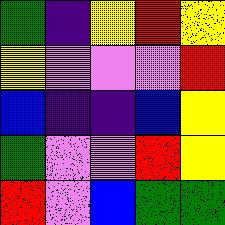[["green", "indigo", "yellow", "red", "yellow"], ["yellow", "violet", "violet", "violet", "red"], ["blue", "indigo", "indigo", "blue", "yellow"], ["green", "violet", "violet", "red", "yellow"], ["red", "violet", "blue", "green", "green"]]